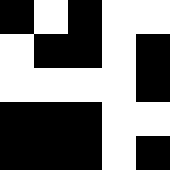[["black", "white", "black", "white", "white"], ["white", "black", "black", "white", "black"], ["white", "white", "white", "white", "black"], ["black", "black", "black", "white", "white"], ["black", "black", "black", "white", "black"]]